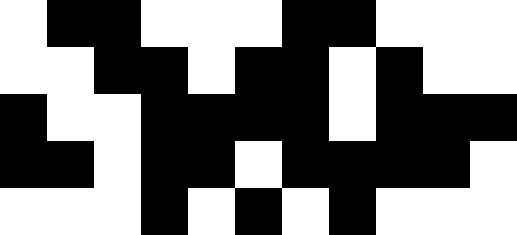[["white", "black", "black", "white", "white", "white", "black", "black", "white", "white", "white"], ["white", "white", "black", "black", "white", "black", "black", "white", "black", "white", "white"], ["black", "white", "white", "black", "black", "black", "black", "white", "black", "black", "black"], ["black", "black", "white", "black", "black", "white", "black", "black", "black", "black", "white"], ["white", "white", "white", "black", "white", "black", "white", "black", "white", "white", "white"]]